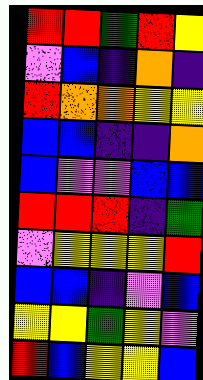[["red", "red", "green", "red", "yellow"], ["violet", "blue", "indigo", "orange", "indigo"], ["red", "orange", "orange", "yellow", "yellow"], ["blue", "blue", "indigo", "indigo", "orange"], ["blue", "violet", "violet", "blue", "blue"], ["red", "red", "red", "indigo", "green"], ["violet", "yellow", "yellow", "yellow", "red"], ["blue", "blue", "indigo", "violet", "blue"], ["yellow", "yellow", "green", "yellow", "violet"], ["red", "blue", "yellow", "yellow", "blue"]]